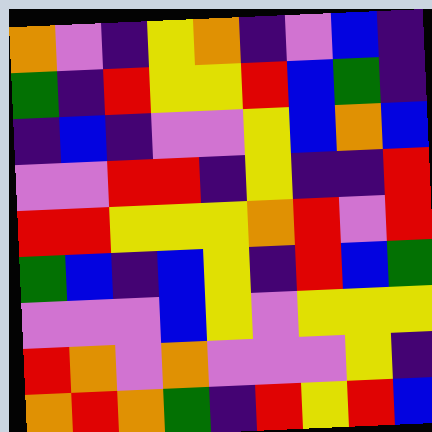[["orange", "violet", "indigo", "yellow", "orange", "indigo", "violet", "blue", "indigo"], ["green", "indigo", "red", "yellow", "yellow", "red", "blue", "green", "indigo"], ["indigo", "blue", "indigo", "violet", "violet", "yellow", "blue", "orange", "blue"], ["violet", "violet", "red", "red", "indigo", "yellow", "indigo", "indigo", "red"], ["red", "red", "yellow", "yellow", "yellow", "orange", "red", "violet", "red"], ["green", "blue", "indigo", "blue", "yellow", "indigo", "red", "blue", "green"], ["violet", "violet", "violet", "blue", "yellow", "violet", "yellow", "yellow", "yellow"], ["red", "orange", "violet", "orange", "violet", "violet", "violet", "yellow", "indigo"], ["orange", "red", "orange", "green", "indigo", "red", "yellow", "red", "blue"]]